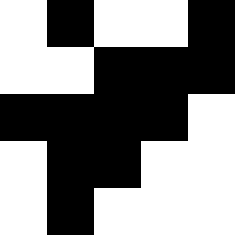[["white", "black", "white", "white", "black"], ["white", "white", "black", "black", "black"], ["black", "black", "black", "black", "white"], ["white", "black", "black", "white", "white"], ["white", "black", "white", "white", "white"]]